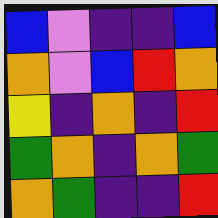[["blue", "violet", "indigo", "indigo", "blue"], ["orange", "violet", "blue", "red", "orange"], ["yellow", "indigo", "orange", "indigo", "red"], ["green", "orange", "indigo", "orange", "green"], ["orange", "green", "indigo", "indigo", "red"]]